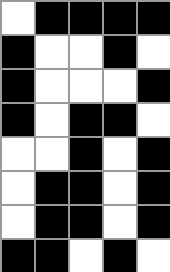[["white", "black", "black", "black", "black"], ["black", "white", "white", "black", "white"], ["black", "white", "white", "white", "black"], ["black", "white", "black", "black", "white"], ["white", "white", "black", "white", "black"], ["white", "black", "black", "white", "black"], ["white", "black", "black", "white", "black"], ["black", "black", "white", "black", "white"]]